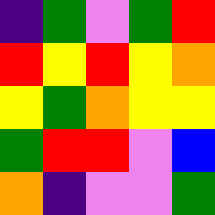[["indigo", "green", "violet", "green", "red"], ["red", "yellow", "red", "yellow", "orange"], ["yellow", "green", "orange", "yellow", "yellow"], ["green", "red", "red", "violet", "blue"], ["orange", "indigo", "violet", "violet", "green"]]